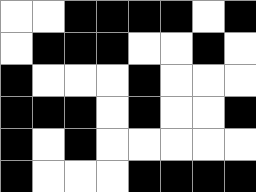[["white", "white", "black", "black", "black", "black", "white", "black"], ["white", "black", "black", "black", "white", "white", "black", "white"], ["black", "white", "white", "white", "black", "white", "white", "white"], ["black", "black", "black", "white", "black", "white", "white", "black"], ["black", "white", "black", "white", "white", "white", "white", "white"], ["black", "white", "white", "white", "black", "black", "black", "black"]]